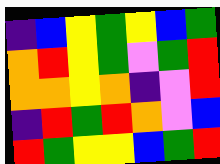[["indigo", "blue", "yellow", "green", "yellow", "blue", "green"], ["orange", "red", "yellow", "green", "violet", "green", "red"], ["orange", "orange", "yellow", "orange", "indigo", "violet", "red"], ["indigo", "red", "green", "red", "orange", "violet", "blue"], ["red", "green", "yellow", "yellow", "blue", "green", "red"]]